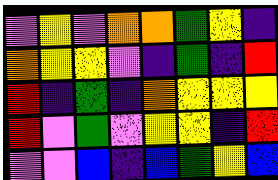[["violet", "yellow", "violet", "orange", "orange", "green", "yellow", "indigo"], ["orange", "yellow", "yellow", "violet", "indigo", "green", "indigo", "red"], ["red", "indigo", "green", "indigo", "orange", "yellow", "yellow", "yellow"], ["red", "violet", "green", "violet", "yellow", "yellow", "indigo", "red"], ["violet", "violet", "blue", "indigo", "blue", "green", "yellow", "blue"]]